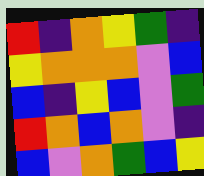[["red", "indigo", "orange", "yellow", "green", "indigo"], ["yellow", "orange", "orange", "orange", "violet", "blue"], ["blue", "indigo", "yellow", "blue", "violet", "green"], ["red", "orange", "blue", "orange", "violet", "indigo"], ["blue", "violet", "orange", "green", "blue", "yellow"]]